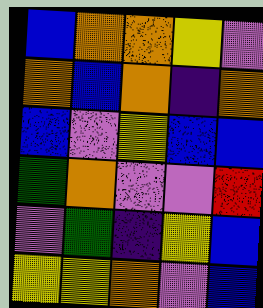[["blue", "orange", "orange", "yellow", "violet"], ["orange", "blue", "orange", "indigo", "orange"], ["blue", "violet", "yellow", "blue", "blue"], ["green", "orange", "violet", "violet", "red"], ["violet", "green", "indigo", "yellow", "blue"], ["yellow", "yellow", "orange", "violet", "blue"]]